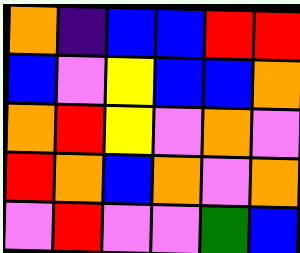[["orange", "indigo", "blue", "blue", "red", "red"], ["blue", "violet", "yellow", "blue", "blue", "orange"], ["orange", "red", "yellow", "violet", "orange", "violet"], ["red", "orange", "blue", "orange", "violet", "orange"], ["violet", "red", "violet", "violet", "green", "blue"]]